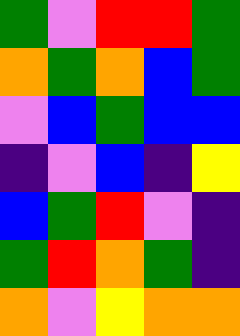[["green", "violet", "red", "red", "green"], ["orange", "green", "orange", "blue", "green"], ["violet", "blue", "green", "blue", "blue"], ["indigo", "violet", "blue", "indigo", "yellow"], ["blue", "green", "red", "violet", "indigo"], ["green", "red", "orange", "green", "indigo"], ["orange", "violet", "yellow", "orange", "orange"]]